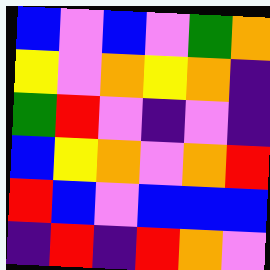[["blue", "violet", "blue", "violet", "green", "orange"], ["yellow", "violet", "orange", "yellow", "orange", "indigo"], ["green", "red", "violet", "indigo", "violet", "indigo"], ["blue", "yellow", "orange", "violet", "orange", "red"], ["red", "blue", "violet", "blue", "blue", "blue"], ["indigo", "red", "indigo", "red", "orange", "violet"]]